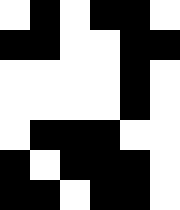[["white", "black", "white", "black", "black", "white"], ["black", "black", "white", "white", "black", "black"], ["white", "white", "white", "white", "black", "white"], ["white", "white", "white", "white", "black", "white"], ["white", "black", "black", "black", "white", "white"], ["black", "white", "black", "black", "black", "white"], ["black", "black", "white", "black", "black", "white"]]